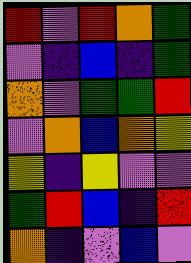[["red", "violet", "red", "orange", "green"], ["violet", "indigo", "blue", "indigo", "green"], ["orange", "violet", "green", "green", "red"], ["violet", "orange", "blue", "orange", "yellow"], ["yellow", "indigo", "yellow", "violet", "violet"], ["green", "red", "blue", "indigo", "red"], ["orange", "indigo", "violet", "blue", "violet"]]